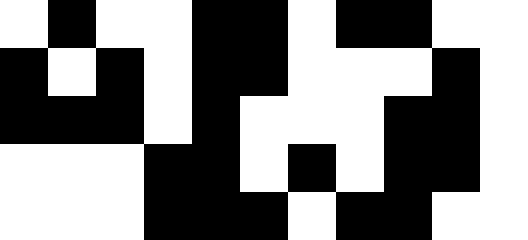[["white", "black", "white", "white", "black", "black", "white", "black", "black", "white", "white"], ["black", "white", "black", "white", "black", "black", "white", "white", "white", "black", "white"], ["black", "black", "black", "white", "black", "white", "white", "white", "black", "black", "white"], ["white", "white", "white", "black", "black", "white", "black", "white", "black", "black", "white"], ["white", "white", "white", "black", "black", "black", "white", "black", "black", "white", "white"]]